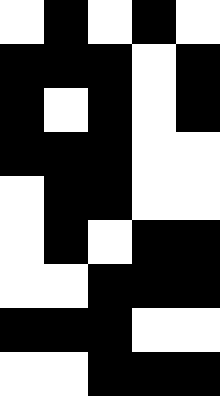[["white", "black", "white", "black", "white"], ["black", "black", "black", "white", "black"], ["black", "white", "black", "white", "black"], ["black", "black", "black", "white", "white"], ["white", "black", "black", "white", "white"], ["white", "black", "white", "black", "black"], ["white", "white", "black", "black", "black"], ["black", "black", "black", "white", "white"], ["white", "white", "black", "black", "black"]]